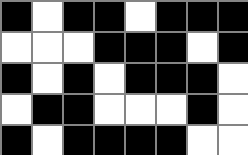[["black", "white", "black", "black", "white", "black", "black", "black"], ["white", "white", "white", "black", "black", "black", "white", "black"], ["black", "white", "black", "white", "black", "black", "black", "white"], ["white", "black", "black", "white", "white", "white", "black", "white"], ["black", "white", "black", "black", "black", "black", "white", "white"]]